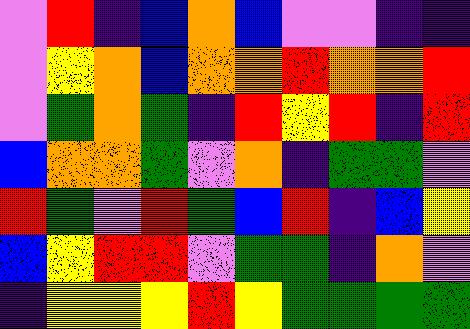[["violet", "red", "indigo", "blue", "orange", "blue", "violet", "violet", "indigo", "indigo"], ["violet", "yellow", "orange", "blue", "orange", "orange", "red", "orange", "orange", "red"], ["violet", "green", "orange", "green", "indigo", "red", "yellow", "red", "indigo", "red"], ["blue", "orange", "orange", "green", "violet", "orange", "indigo", "green", "green", "violet"], ["red", "green", "violet", "red", "green", "blue", "red", "indigo", "blue", "yellow"], ["blue", "yellow", "red", "red", "violet", "green", "green", "indigo", "orange", "violet"], ["indigo", "yellow", "yellow", "yellow", "red", "yellow", "green", "green", "green", "green"]]